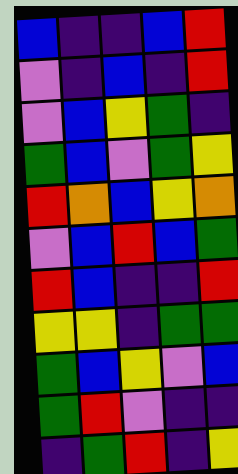[["blue", "indigo", "indigo", "blue", "red"], ["violet", "indigo", "blue", "indigo", "red"], ["violet", "blue", "yellow", "green", "indigo"], ["green", "blue", "violet", "green", "yellow"], ["red", "orange", "blue", "yellow", "orange"], ["violet", "blue", "red", "blue", "green"], ["red", "blue", "indigo", "indigo", "red"], ["yellow", "yellow", "indigo", "green", "green"], ["green", "blue", "yellow", "violet", "blue"], ["green", "red", "violet", "indigo", "indigo"], ["indigo", "green", "red", "indigo", "yellow"]]